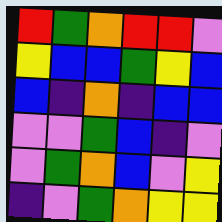[["red", "green", "orange", "red", "red", "violet"], ["yellow", "blue", "blue", "green", "yellow", "blue"], ["blue", "indigo", "orange", "indigo", "blue", "blue"], ["violet", "violet", "green", "blue", "indigo", "violet"], ["violet", "green", "orange", "blue", "violet", "yellow"], ["indigo", "violet", "green", "orange", "yellow", "yellow"]]